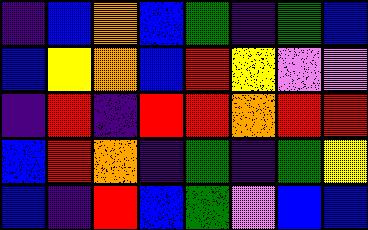[["indigo", "blue", "orange", "blue", "green", "indigo", "green", "blue"], ["blue", "yellow", "orange", "blue", "red", "yellow", "violet", "violet"], ["indigo", "red", "indigo", "red", "red", "orange", "red", "red"], ["blue", "red", "orange", "indigo", "green", "indigo", "green", "yellow"], ["blue", "indigo", "red", "blue", "green", "violet", "blue", "blue"]]